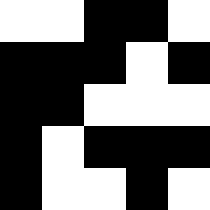[["white", "white", "black", "black", "white"], ["black", "black", "black", "white", "black"], ["black", "black", "white", "white", "white"], ["black", "white", "black", "black", "black"], ["black", "white", "white", "black", "white"]]